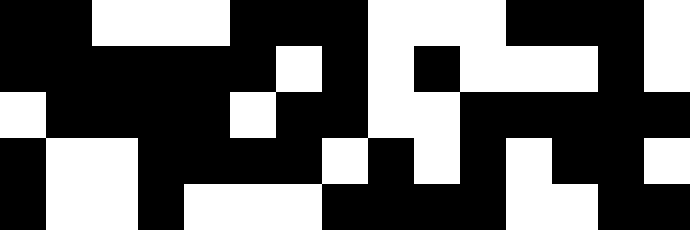[["black", "black", "white", "white", "white", "black", "black", "black", "white", "white", "white", "black", "black", "black", "white"], ["black", "black", "black", "black", "black", "black", "white", "black", "white", "black", "white", "white", "white", "black", "white"], ["white", "black", "black", "black", "black", "white", "black", "black", "white", "white", "black", "black", "black", "black", "black"], ["black", "white", "white", "black", "black", "black", "black", "white", "black", "white", "black", "white", "black", "black", "white"], ["black", "white", "white", "black", "white", "white", "white", "black", "black", "black", "black", "white", "white", "black", "black"]]